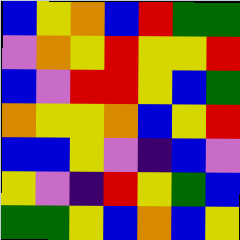[["blue", "yellow", "orange", "blue", "red", "green", "green"], ["violet", "orange", "yellow", "red", "yellow", "yellow", "red"], ["blue", "violet", "red", "red", "yellow", "blue", "green"], ["orange", "yellow", "yellow", "orange", "blue", "yellow", "red"], ["blue", "blue", "yellow", "violet", "indigo", "blue", "violet"], ["yellow", "violet", "indigo", "red", "yellow", "green", "blue"], ["green", "green", "yellow", "blue", "orange", "blue", "yellow"]]